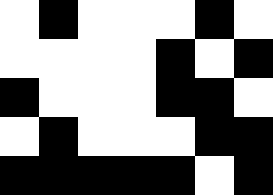[["white", "black", "white", "white", "white", "black", "white"], ["white", "white", "white", "white", "black", "white", "black"], ["black", "white", "white", "white", "black", "black", "white"], ["white", "black", "white", "white", "white", "black", "black"], ["black", "black", "black", "black", "black", "white", "black"]]